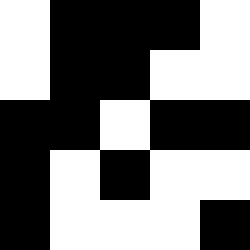[["white", "black", "black", "black", "white"], ["white", "black", "black", "white", "white"], ["black", "black", "white", "black", "black"], ["black", "white", "black", "white", "white"], ["black", "white", "white", "white", "black"]]